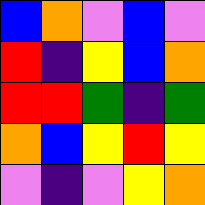[["blue", "orange", "violet", "blue", "violet"], ["red", "indigo", "yellow", "blue", "orange"], ["red", "red", "green", "indigo", "green"], ["orange", "blue", "yellow", "red", "yellow"], ["violet", "indigo", "violet", "yellow", "orange"]]